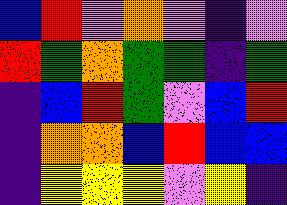[["blue", "red", "violet", "orange", "violet", "indigo", "violet"], ["red", "green", "orange", "green", "green", "indigo", "green"], ["indigo", "blue", "red", "green", "violet", "blue", "red"], ["indigo", "orange", "orange", "blue", "red", "blue", "blue"], ["indigo", "yellow", "yellow", "yellow", "violet", "yellow", "indigo"]]